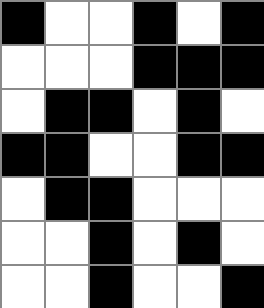[["black", "white", "white", "black", "white", "black"], ["white", "white", "white", "black", "black", "black"], ["white", "black", "black", "white", "black", "white"], ["black", "black", "white", "white", "black", "black"], ["white", "black", "black", "white", "white", "white"], ["white", "white", "black", "white", "black", "white"], ["white", "white", "black", "white", "white", "black"]]